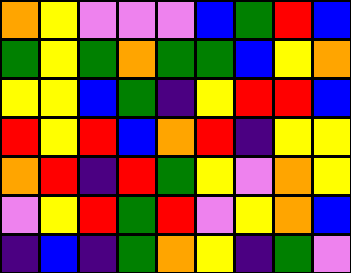[["orange", "yellow", "violet", "violet", "violet", "blue", "green", "red", "blue"], ["green", "yellow", "green", "orange", "green", "green", "blue", "yellow", "orange"], ["yellow", "yellow", "blue", "green", "indigo", "yellow", "red", "red", "blue"], ["red", "yellow", "red", "blue", "orange", "red", "indigo", "yellow", "yellow"], ["orange", "red", "indigo", "red", "green", "yellow", "violet", "orange", "yellow"], ["violet", "yellow", "red", "green", "red", "violet", "yellow", "orange", "blue"], ["indigo", "blue", "indigo", "green", "orange", "yellow", "indigo", "green", "violet"]]